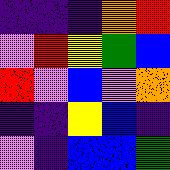[["indigo", "indigo", "indigo", "orange", "red"], ["violet", "red", "yellow", "green", "blue"], ["red", "violet", "blue", "violet", "orange"], ["indigo", "indigo", "yellow", "blue", "indigo"], ["violet", "indigo", "blue", "blue", "green"]]